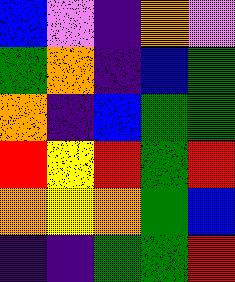[["blue", "violet", "indigo", "orange", "violet"], ["green", "orange", "indigo", "blue", "green"], ["orange", "indigo", "blue", "green", "green"], ["red", "yellow", "red", "green", "red"], ["orange", "yellow", "orange", "green", "blue"], ["indigo", "indigo", "green", "green", "red"]]